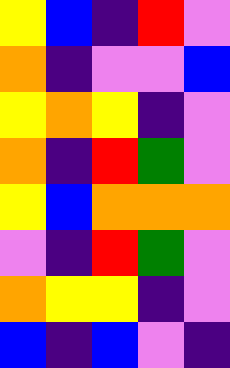[["yellow", "blue", "indigo", "red", "violet"], ["orange", "indigo", "violet", "violet", "blue"], ["yellow", "orange", "yellow", "indigo", "violet"], ["orange", "indigo", "red", "green", "violet"], ["yellow", "blue", "orange", "orange", "orange"], ["violet", "indigo", "red", "green", "violet"], ["orange", "yellow", "yellow", "indigo", "violet"], ["blue", "indigo", "blue", "violet", "indigo"]]